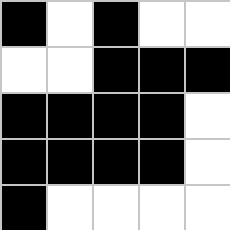[["black", "white", "black", "white", "white"], ["white", "white", "black", "black", "black"], ["black", "black", "black", "black", "white"], ["black", "black", "black", "black", "white"], ["black", "white", "white", "white", "white"]]